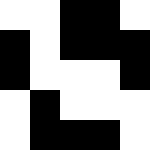[["white", "white", "black", "black", "white"], ["black", "white", "black", "black", "black"], ["black", "white", "white", "white", "black"], ["white", "black", "white", "white", "white"], ["white", "black", "black", "black", "white"]]